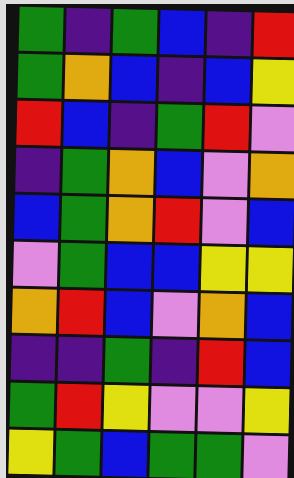[["green", "indigo", "green", "blue", "indigo", "red"], ["green", "orange", "blue", "indigo", "blue", "yellow"], ["red", "blue", "indigo", "green", "red", "violet"], ["indigo", "green", "orange", "blue", "violet", "orange"], ["blue", "green", "orange", "red", "violet", "blue"], ["violet", "green", "blue", "blue", "yellow", "yellow"], ["orange", "red", "blue", "violet", "orange", "blue"], ["indigo", "indigo", "green", "indigo", "red", "blue"], ["green", "red", "yellow", "violet", "violet", "yellow"], ["yellow", "green", "blue", "green", "green", "violet"]]